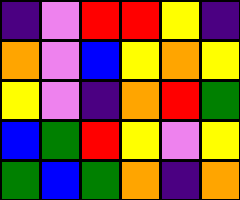[["indigo", "violet", "red", "red", "yellow", "indigo"], ["orange", "violet", "blue", "yellow", "orange", "yellow"], ["yellow", "violet", "indigo", "orange", "red", "green"], ["blue", "green", "red", "yellow", "violet", "yellow"], ["green", "blue", "green", "orange", "indigo", "orange"]]